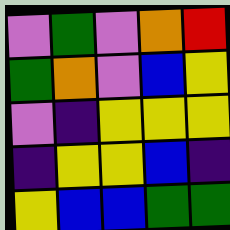[["violet", "green", "violet", "orange", "red"], ["green", "orange", "violet", "blue", "yellow"], ["violet", "indigo", "yellow", "yellow", "yellow"], ["indigo", "yellow", "yellow", "blue", "indigo"], ["yellow", "blue", "blue", "green", "green"]]